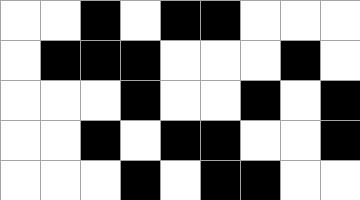[["white", "white", "black", "white", "black", "black", "white", "white", "white"], ["white", "black", "black", "black", "white", "white", "white", "black", "white"], ["white", "white", "white", "black", "white", "white", "black", "white", "black"], ["white", "white", "black", "white", "black", "black", "white", "white", "black"], ["white", "white", "white", "black", "white", "black", "black", "white", "white"]]